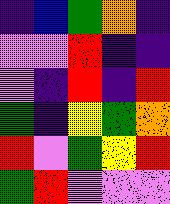[["indigo", "blue", "green", "orange", "indigo"], ["violet", "violet", "red", "indigo", "indigo"], ["violet", "indigo", "red", "indigo", "red"], ["green", "indigo", "yellow", "green", "orange"], ["red", "violet", "green", "yellow", "red"], ["green", "red", "violet", "violet", "violet"]]